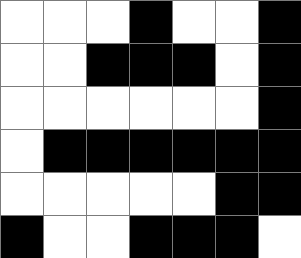[["white", "white", "white", "black", "white", "white", "black"], ["white", "white", "black", "black", "black", "white", "black"], ["white", "white", "white", "white", "white", "white", "black"], ["white", "black", "black", "black", "black", "black", "black"], ["white", "white", "white", "white", "white", "black", "black"], ["black", "white", "white", "black", "black", "black", "white"]]